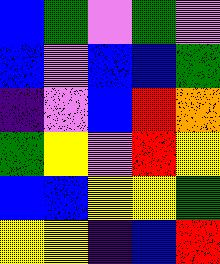[["blue", "green", "violet", "green", "violet"], ["blue", "violet", "blue", "blue", "green"], ["indigo", "violet", "blue", "red", "orange"], ["green", "yellow", "violet", "red", "yellow"], ["blue", "blue", "yellow", "yellow", "green"], ["yellow", "yellow", "indigo", "blue", "red"]]